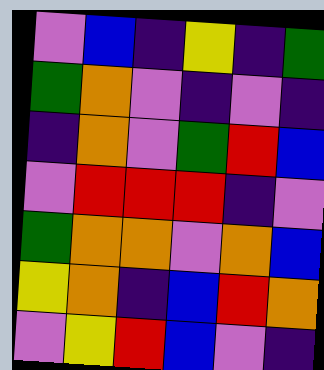[["violet", "blue", "indigo", "yellow", "indigo", "green"], ["green", "orange", "violet", "indigo", "violet", "indigo"], ["indigo", "orange", "violet", "green", "red", "blue"], ["violet", "red", "red", "red", "indigo", "violet"], ["green", "orange", "orange", "violet", "orange", "blue"], ["yellow", "orange", "indigo", "blue", "red", "orange"], ["violet", "yellow", "red", "blue", "violet", "indigo"]]